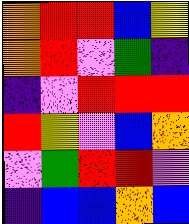[["orange", "red", "red", "blue", "yellow"], ["orange", "red", "violet", "green", "indigo"], ["indigo", "violet", "red", "red", "red"], ["red", "yellow", "violet", "blue", "orange"], ["violet", "green", "red", "red", "violet"], ["indigo", "blue", "blue", "orange", "blue"]]